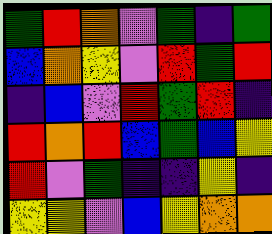[["green", "red", "orange", "violet", "green", "indigo", "green"], ["blue", "orange", "yellow", "violet", "red", "green", "red"], ["indigo", "blue", "violet", "red", "green", "red", "indigo"], ["red", "orange", "red", "blue", "green", "blue", "yellow"], ["red", "violet", "green", "indigo", "indigo", "yellow", "indigo"], ["yellow", "yellow", "violet", "blue", "yellow", "orange", "orange"]]